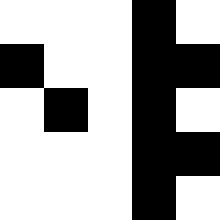[["white", "white", "white", "black", "white"], ["black", "white", "white", "black", "black"], ["white", "black", "white", "black", "white"], ["white", "white", "white", "black", "black"], ["white", "white", "white", "black", "white"]]